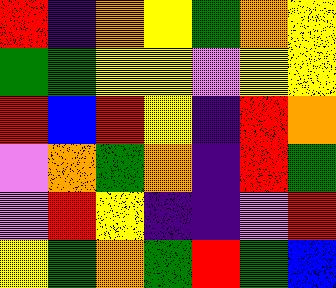[["red", "indigo", "orange", "yellow", "green", "orange", "yellow"], ["green", "green", "yellow", "yellow", "violet", "yellow", "yellow"], ["red", "blue", "red", "yellow", "indigo", "red", "orange"], ["violet", "orange", "green", "orange", "indigo", "red", "green"], ["violet", "red", "yellow", "indigo", "indigo", "violet", "red"], ["yellow", "green", "orange", "green", "red", "green", "blue"]]